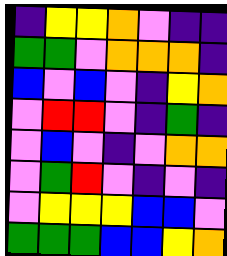[["indigo", "yellow", "yellow", "orange", "violet", "indigo", "indigo"], ["green", "green", "violet", "orange", "orange", "orange", "indigo"], ["blue", "violet", "blue", "violet", "indigo", "yellow", "orange"], ["violet", "red", "red", "violet", "indigo", "green", "indigo"], ["violet", "blue", "violet", "indigo", "violet", "orange", "orange"], ["violet", "green", "red", "violet", "indigo", "violet", "indigo"], ["violet", "yellow", "yellow", "yellow", "blue", "blue", "violet"], ["green", "green", "green", "blue", "blue", "yellow", "orange"]]